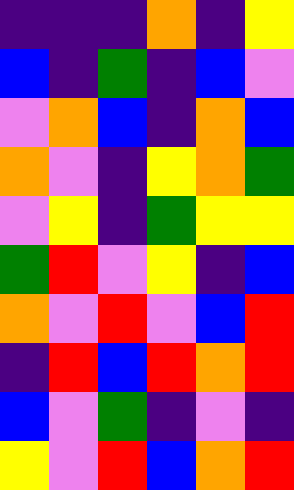[["indigo", "indigo", "indigo", "orange", "indigo", "yellow"], ["blue", "indigo", "green", "indigo", "blue", "violet"], ["violet", "orange", "blue", "indigo", "orange", "blue"], ["orange", "violet", "indigo", "yellow", "orange", "green"], ["violet", "yellow", "indigo", "green", "yellow", "yellow"], ["green", "red", "violet", "yellow", "indigo", "blue"], ["orange", "violet", "red", "violet", "blue", "red"], ["indigo", "red", "blue", "red", "orange", "red"], ["blue", "violet", "green", "indigo", "violet", "indigo"], ["yellow", "violet", "red", "blue", "orange", "red"]]